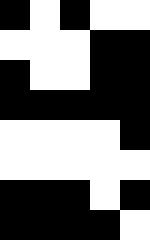[["black", "white", "black", "white", "white"], ["white", "white", "white", "black", "black"], ["black", "white", "white", "black", "black"], ["black", "black", "black", "black", "black"], ["white", "white", "white", "white", "black"], ["white", "white", "white", "white", "white"], ["black", "black", "black", "white", "black"], ["black", "black", "black", "black", "white"]]